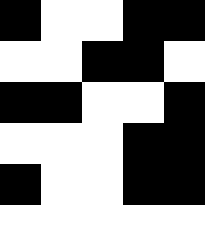[["black", "white", "white", "black", "black"], ["white", "white", "black", "black", "white"], ["black", "black", "white", "white", "black"], ["white", "white", "white", "black", "black"], ["black", "white", "white", "black", "black"], ["white", "white", "white", "white", "white"]]